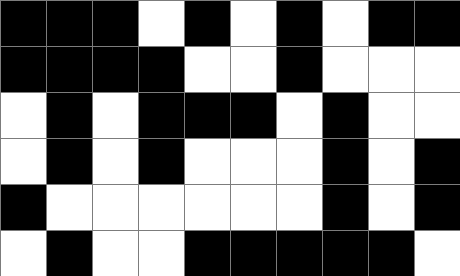[["black", "black", "black", "white", "black", "white", "black", "white", "black", "black"], ["black", "black", "black", "black", "white", "white", "black", "white", "white", "white"], ["white", "black", "white", "black", "black", "black", "white", "black", "white", "white"], ["white", "black", "white", "black", "white", "white", "white", "black", "white", "black"], ["black", "white", "white", "white", "white", "white", "white", "black", "white", "black"], ["white", "black", "white", "white", "black", "black", "black", "black", "black", "white"]]